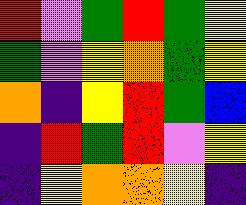[["red", "violet", "green", "red", "green", "yellow"], ["green", "violet", "yellow", "orange", "green", "yellow"], ["orange", "indigo", "yellow", "red", "green", "blue"], ["indigo", "red", "green", "red", "violet", "yellow"], ["indigo", "yellow", "orange", "orange", "yellow", "indigo"]]